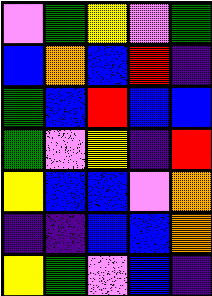[["violet", "green", "yellow", "violet", "green"], ["blue", "orange", "blue", "red", "indigo"], ["green", "blue", "red", "blue", "blue"], ["green", "violet", "yellow", "indigo", "red"], ["yellow", "blue", "blue", "violet", "orange"], ["indigo", "indigo", "blue", "blue", "orange"], ["yellow", "green", "violet", "blue", "indigo"]]